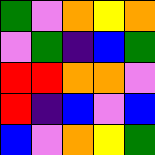[["green", "violet", "orange", "yellow", "orange"], ["violet", "green", "indigo", "blue", "green"], ["red", "red", "orange", "orange", "violet"], ["red", "indigo", "blue", "violet", "blue"], ["blue", "violet", "orange", "yellow", "green"]]